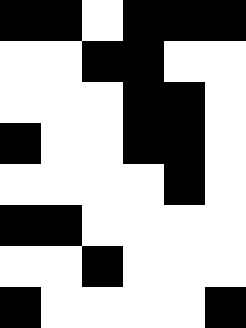[["black", "black", "white", "black", "black", "black"], ["white", "white", "black", "black", "white", "white"], ["white", "white", "white", "black", "black", "white"], ["black", "white", "white", "black", "black", "white"], ["white", "white", "white", "white", "black", "white"], ["black", "black", "white", "white", "white", "white"], ["white", "white", "black", "white", "white", "white"], ["black", "white", "white", "white", "white", "black"]]